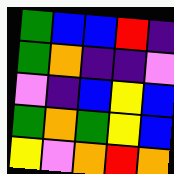[["green", "blue", "blue", "red", "indigo"], ["green", "orange", "indigo", "indigo", "violet"], ["violet", "indigo", "blue", "yellow", "blue"], ["green", "orange", "green", "yellow", "blue"], ["yellow", "violet", "orange", "red", "orange"]]